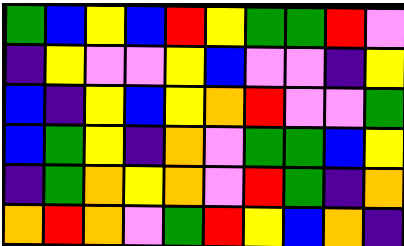[["green", "blue", "yellow", "blue", "red", "yellow", "green", "green", "red", "violet"], ["indigo", "yellow", "violet", "violet", "yellow", "blue", "violet", "violet", "indigo", "yellow"], ["blue", "indigo", "yellow", "blue", "yellow", "orange", "red", "violet", "violet", "green"], ["blue", "green", "yellow", "indigo", "orange", "violet", "green", "green", "blue", "yellow"], ["indigo", "green", "orange", "yellow", "orange", "violet", "red", "green", "indigo", "orange"], ["orange", "red", "orange", "violet", "green", "red", "yellow", "blue", "orange", "indigo"]]